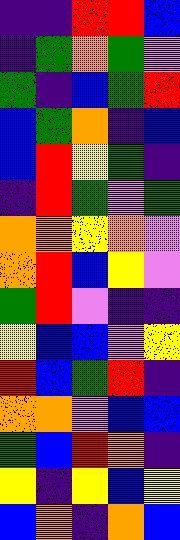[["indigo", "indigo", "red", "red", "blue"], ["indigo", "green", "orange", "green", "violet"], ["green", "indigo", "blue", "green", "red"], ["blue", "green", "orange", "indigo", "blue"], ["blue", "red", "yellow", "green", "indigo"], ["indigo", "red", "green", "violet", "green"], ["orange", "orange", "yellow", "orange", "violet"], ["orange", "red", "blue", "yellow", "violet"], ["green", "red", "violet", "indigo", "indigo"], ["yellow", "blue", "blue", "violet", "yellow"], ["red", "blue", "green", "red", "indigo"], ["orange", "orange", "violet", "blue", "blue"], ["green", "blue", "red", "orange", "indigo"], ["yellow", "indigo", "yellow", "blue", "yellow"], ["blue", "orange", "indigo", "orange", "blue"]]